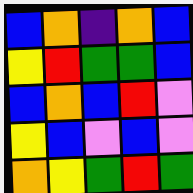[["blue", "orange", "indigo", "orange", "blue"], ["yellow", "red", "green", "green", "blue"], ["blue", "orange", "blue", "red", "violet"], ["yellow", "blue", "violet", "blue", "violet"], ["orange", "yellow", "green", "red", "green"]]